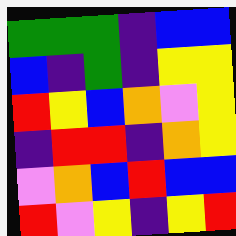[["green", "green", "green", "indigo", "blue", "blue"], ["blue", "indigo", "green", "indigo", "yellow", "yellow"], ["red", "yellow", "blue", "orange", "violet", "yellow"], ["indigo", "red", "red", "indigo", "orange", "yellow"], ["violet", "orange", "blue", "red", "blue", "blue"], ["red", "violet", "yellow", "indigo", "yellow", "red"]]